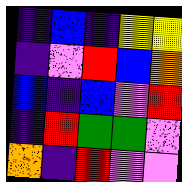[["indigo", "blue", "indigo", "yellow", "yellow"], ["indigo", "violet", "red", "blue", "orange"], ["blue", "indigo", "blue", "violet", "red"], ["indigo", "red", "green", "green", "violet"], ["orange", "indigo", "red", "violet", "violet"]]